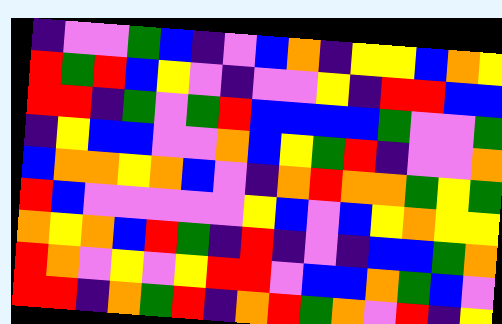[["indigo", "violet", "violet", "green", "blue", "indigo", "violet", "blue", "orange", "indigo", "yellow", "yellow", "blue", "orange", "yellow"], ["red", "green", "red", "blue", "yellow", "violet", "indigo", "violet", "violet", "yellow", "indigo", "red", "red", "blue", "blue"], ["red", "red", "indigo", "green", "violet", "green", "red", "blue", "blue", "blue", "blue", "green", "violet", "violet", "green"], ["indigo", "yellow", "blue", "blue", "violet", "violet", "orange", "blue", "yellow", "green", "red", "indigo", "violet", "violet", "orange"], ["blue", "orange", "orange", "yellow", "orange", "blue", "violet", "indigo", "orange", "red", "orange", "orange", "green", "yellow", "green"], ["red", "blue", "violet", "violet", "violet", "violet", "violet", "yellow", "blue", "violet", "blue", "yellow", "orange", "yellow", "yellow"], ["orange", "yellow", "orange", "blue", "red", "green", "indigo", "red", "indigo", "violet", "indigo", "blue", "blue", "green", "orange"], ["red", "orange", "violet", "yellow", "violet", "yellow", "red", "red", "violet", "blue", "blue", "orange", "green", "blue", "violet"], ["red", "red", "indigo", "orange", "green", "red", "indigo", "orange", "red", "green", "orange", "violet", "red", "indigo", "yellow"]]